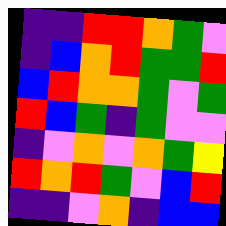[["indigo", "indigo", "red", "red", "orange", "green", "violet"], ["indigo", "blue", "orange", "red", "green", "green", "red"], ["blue", "red", "orange", "orange", "green", "violet", "green"], ["red", "blue", "green", "indigo", "green", "violet", "violet"], ["indigo", "violet", "orange", "violet", "orange", "green", "yellow"], ["red", "orange", "red", "green", "violet", "blue", "red"], ["indigo", "indigo", "violet", "orange", "indigo", "blue", "blue"]]